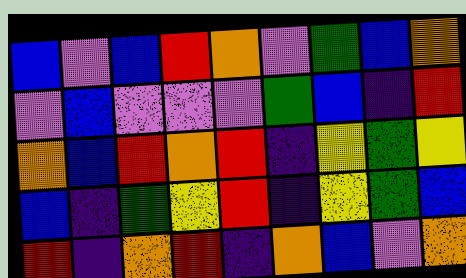[["blue", "violet", "blue", "red", "orange", "violet", "green", "blue", "orange"], ["violet", "blue", "violet", "violet", "violet", "green", "blue", "indigo", "red"], ["orange", "blue", "red", "orange", "red", "indigo", "yellow", "green", "yellow"], ["blue", "indigo", "green", "yellow", "red", "indigo", "yellow", "green", "blue"], ["red", "indigo", "orange", "red", "indigo", "orange", "blue", "violet", "orange"]]